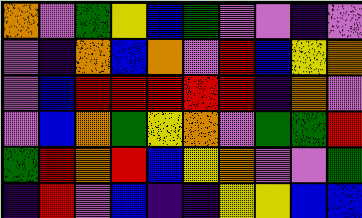[["orange", "violet", "green", "yellow", "blue", "green", "violet", "violet", "indigo", "violet"], ["violet", "indigo", "orange", "blue", "orange", "violet", "red", "blue", "yellow", "orange"], ["violet", "blue", "red", "red", "red", "red", "red", "indigo", "orange", "violet"], ["violet", "blue", "orange", "green", "yellow", "orange", "violet", "green", "green", "red"], ["green", "red", "orange", "red", "blue", "yellow", "orange", "violet", "violet", "green"], ["indigo", "red", "violet", "blue", "indigo", "indigo", "yellow", "yellow", "blue", "blue"]]